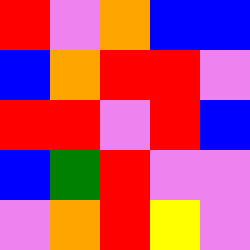[["red", "violet", "orange", "blue", "blue"], ["blue", "orange", "red", "red", "violet"], ["red", "red", "violet", "red", "blue"], ["blue", "green", "red", "violet", "violet"], ["violet", "orange", "red", "yellow", "violet"]]